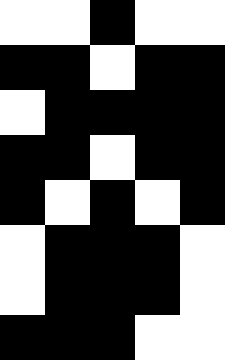[["white", "white", "black", "white", "white"], ["black", "black", "white", "black", "black"], ["white", "black", "black", "black", "black"], ["black", "black", "white", "black", "black"], ["black", "white", "black", "white", "black"], ["white", "black", "black", "black", "white"], ["white", "black", "black", "black", "white"], ["black", "black", "black", "white", "white"]]